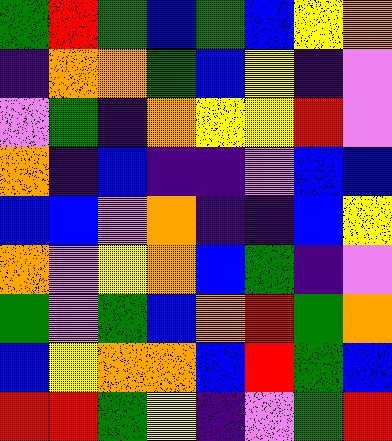[["green", "red", "green", "blue", "green", "blue", "yellow", "orange"], ["indigo", "orange", "orange", "green", "blue", "yellow", "indigo", "violet"], ["violet", "green", "indigo", "orange", "yellow", "yellow", "red", "violet"], ["orange", "indigo", "blue", "indigo", "indigo", "violet", "blue", "blue"], ["blue", "blue", "violet", "orange", "indigo", "indigo", "blue", "yellow"], ["orange", "violet", "yellow", "orange", "blue", "green", "indigo", "violet"], ["green", "violet", "green", "blue", "orange", "red", "green", "orange"], ["blue", "yellow", "orange", "orange", "blue", "red", "green", "blue"], ["red", "red", "green", "yellow", "indigo", "violet", "green", "red"]]